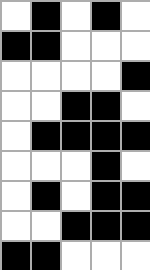[["white", "black", "white", "black", "white"], ["black", "black", "white", "white", "white"], ["white", "white", "white", "white", "black"], ["white", "white", "black", "black", "white"], ["white", "black", "black", "black", "black"], ["white", "white", "white", "black", "white"], ["white", "black", "white", "black", "black"], ["white", "white", "black", "black", "black"], ["black", "black", "white", "white", "white"]]